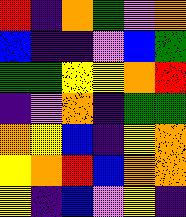[["red", "indigo", "orange", "green", "violet", "orange"], ["blue", "indigo", "indigo", "violet", "blue", "green"], ["green", "green", "yellow", "yellow", "orange", "red"], ["indigo", "violet", "orange", "indigo", "green", "green"], ["orange", "yellow", "blue", "indigo", "yellow", "orange"], ["yellow", "orange", "red", "blue", "orange", "orange"], ["yellow", "indigo", "blue", "violet", "yellow", "indigo"]]